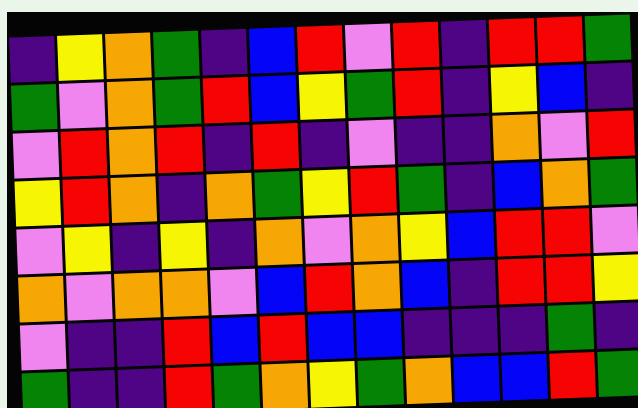[["indigo", "yellow", "orange", "green", "indigo", "blue", "red", "violet", "red", "indigo", "red", "red", "green"], ["green", "violet", "orange", "green", "red", "blue", "yellow", "green", "red", "indigo", "yellow", "blue", "indigo"], ["violet", "red", "orange", "red", "indigo", "red", "indigo", "violet", "indigo", "indigo", "orange", "violet", "red"], ["yellow", "red", "orange", "indigo", "orange", "green", "yellow", "red", "green", "indigo", "blue", "orange", "green"], ["violet", "yellow", "indigo", "yellow", "indigo", "orange", "violet", "orange", "yellow", "blue", "red", "red", "violet"], ["orange", "violet", "orange", "orange", "violet", "blue", "red", "orange", "blue", "indigo", "red", "red", "yellow"], ["violet", "indigo", "indigo", "red", "blue", "red", "blue", "blue", "indigo", "indigo", "indigo", "green", "indigo"], ["green", "indigo", "indigo", "red", "green", "orange", "yellow", "green", "orange", "blue", "blue", "red", "green"]]